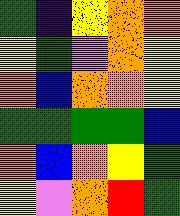[["green", "indigo", "yellow", "orange", "orange"], ["yellow", "green", "violet", "orange", "yellow"], ["orange", "blue", "orange", "orange", "yellow"], ["green", "green", "green", "green", "blue"], ["orange", "blue", "orange", "yellow", "green"], ["yellow", "violet", "orange", "red", "green"]]